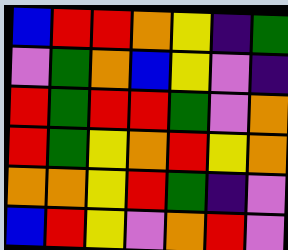[["blue", "red", "red", "orange", "yellow", "indigo", "green"], ["violet", "green", "orange", "blue", "yellow", "violet", "indigo"], ["red", "green", "red", "red", "green", "violet", "orange"], ["red", "green", "yellow", "orange", "red", "yellow", "orange"], ["orange", "orange", "yellow", "red", "green", "indigo", "violet"], ["blue", "red", "yellow", "violet", "orange", "red", "violet"]]